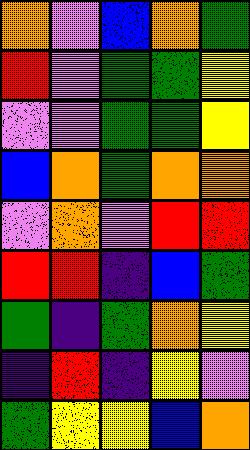[["orange", "violet", "blue", "orange", "green"], ["red", "violet", "green", "green", "yellow"], ["violet", "violet", "green", "green", "yellow"], ["blue", "orange", "green", "orange", "orange"], ["violet", "orange", "violet", "red", "red"], ["red", "red", "indigo", "blue", "green"], ["green", "indigo", "green", "orange", "yellow"], ["indigo", "red", "indigo", "yellow", "violet"], ["green", "yellow", "yellow", "blue", "orange"]]